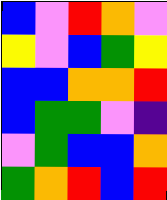[["blue", "violet", "red", "orange", "violet"], ["yellow", "violet", "blue", "green", "yellow"], ["blue", "blue", "orange", "orange", "red"], ["blue", "green", "green", "violet", "indigo"], ["violet", "green", "blue", "blue", "orange"], ["green", "orange", "red", "blue", "red"]]